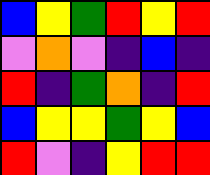[["blue", "yellow", "green", "red", "yellow", "red"], ["violet", "orange", "violet", "indigo", "blue", "indigo"], ["red", "indigo", "green", "orange", "indigo", "red"], ["blue", "yellow", "yellow", "green", "yellow", "blue"], ["red", "violet", "indigo", "yellow", "red", "red"]]